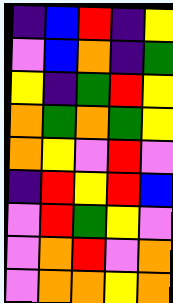[["indigo", "blue", "red", "indigo", "yellow"], ["violet", "blue", "orange", "indigo", "green"], ["yellow", "indigo", "green", "red", "yellow"], ["orange", "green", "orange", "green", "yellow"], ["orange", "yellow", "violet", "red", "violet"], ["indigo", "red", "yellow", "red", "blue"], ["violet", "red", "green", "yellow", "violet"], ["violet", "orange", "red", "violet", "orange"], ["violet", "orange", "orange", "yellow", "orange"]]